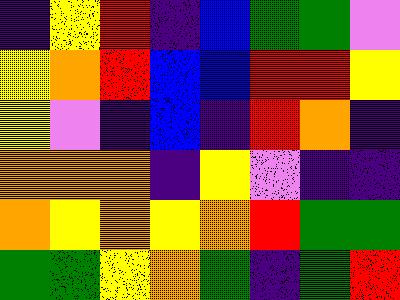[["indigo", "yellow", "red", "indigo", "blue", "green", "green", "violet"], ["yellow", "orange", "red", "blue", "blue", "red", "red", "yellow"], ["yellow", "violet", "indigo", "blue", "indigo", "red", "orange", "indigo"], ["orange", "orange", "orange", "indigo", "yellow", "violet", "indigo", "indigo"], ["orange", "yellow", "orange", "yellow", "orange", "red", "green", "green"], ["green", "green", "yellow", "orange", "green", "indigo", "green", "red"]]